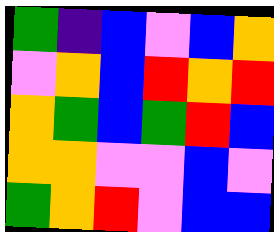[["green", "indigo", "blue", "violet", "blue", "orange"], ["violet", "orange", "blue", "red", "orange", "red"], ["orange", "green", "blue", "green", "red", "blue"], ["orange", "orange", "violet", "violet", "blue", "violet"], ["green", "orange", "red", "violet", "blue", "blue"]]